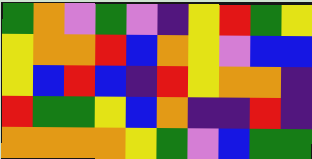[["green", "orange", "violet", "green", "violet", "indigo", "yellow", "red", "green", "yellow"], ["yellow", "orange", "orange", "red", "blue", "orange", "yellow", "violet", "blue", "blue"], ["yellow", "blue", "red", "blue", "indigo", "red", "yellow", "orange", "orange", "indigo"], ["red", "green", "green", "yellow", "blue", "orange", "indigo", "indigo", "red", "indigo"], ["orange", "orange", "orange", "orange", "yellow", "green", "violet", "blue", "green", "green"]]